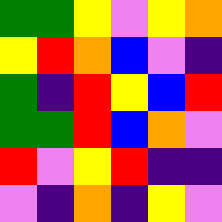[["green", "green", "yellow", "violet", "yellow", "orange"], ["yellow", "red", "orange", "blue", "violet", "indigo"], ["green", "indigo", "red", "yellow", "blue", "red"], ["green", "green", "red", "blue", "orange", "violet"], ["red", "violet", "yellow", "red", "indigo", "indigo"], ["violet", "indigo", "orange", "indigo", "yellow", "violet"]]